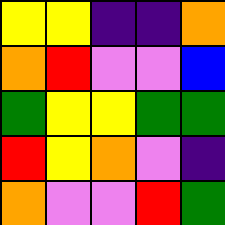[["yellow", "yellow", "indigo", "indigo", "orange"], ["orange", "red", "violet", "violet", "blue"], ["green", "yellow", "yellow", "green", "green"], ["red", "yellow", "orange", "violet", "indigo"], ["orange", "violet", "violet", "red", "green"]]